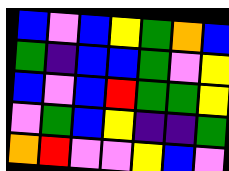[["blue", "violet", "blue", "yellow", "green", "orange", "blue"], ["green", "indigo", "blue", "blue", "green", "violet", "yellow"], ["blue", "violet", "blue", "red", "green", "green", "yellow"], ["violet", "green", "blue", "yellow", "indigo", "indigo", "green"], ["orange", "red", "violet", "violet", "yellow", "blue", "violet"]]